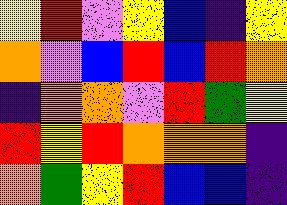[["yellow", "red", "violet", "yellow", "blue", "indigo", "yellow"], ["orange", "violet", "blue", "red", "blue", "red", "orange"], ["indigo", "orange", "orange", "violet", "red", "green", "yellow"], ["red", "yellow", "red", "orange", "orange", "orange", "indigo"], ["orange", "green", "yellow", "red", "blue", "blue", "indigo"]]